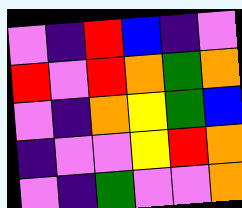[["violet", "indigo", "red", "blue", "indigo", "violet"], ["red", "violet", "red", "orange", "green", "orange"], ["violet", "indigo", "orange", "yellow", "green", "blue"], ["indigo", "violet", "violet", "yellow", "red", "orange"], ["violet", "indigo", "green", "violet", "violet", "orange"]]